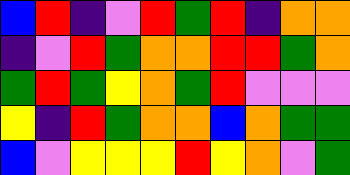[["blue", "red", "indigo", "violet", "red", "green", "red", "indigo", "orange", "orange"], ["indigo", "violet", "red", "green", "orange", "orange", "red", "red", "green", "orange"], ["green", "red", "green", "yellow", "orange", "green", "red", "violet", "violet", "violet"], ["yellow", "indigo", "red", "green", "orange", "orange", "blue", "orange", "green", "green"], ["blue", "violet", "yellow", "yellow", "yellow", "red", "yellow", "orange", "violet", "green"]]